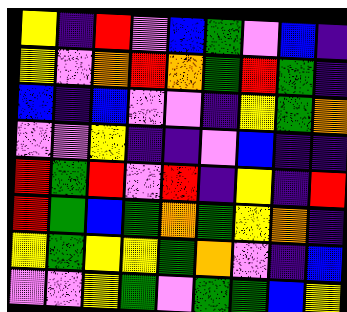[["yellow", "indigo", "red", "violet", "blue", "green", "violet", "blue", "indigo"], ["yellow", "violet", "orange", "red", "orange", "green", "red", "green", "indigo"], ["blue", "indigo", "blue", "violet", "violet", "indigo", "yellow", "green", "orange"], ["violet", "violet", "yellow", "indigo", "indigo", "violet", "blue", "indigo", "indigo"], ["red", "green", "red", "violet", "red", "indigo", "yellow", "indigo", "red"], ["red", "green", "blue", "green", "orange", "green", "yellow", "orange", "indigo"], ["yellow", "green", "yellow", "yellow", "green", "orange", "violet", "indigo", "blue"], ["violet", "violet", "yellow", "green", "violet", "green", "green", "blue", "yellow"]]